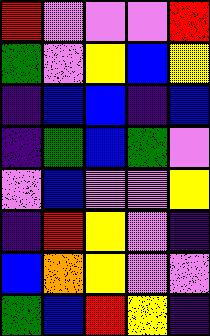[["red", "violet", "violet", "violet", "red"], ["green", "violet", "yellow", "blue", "yellow"], ["indigo", "blue", "blue", "indigo", "blue"], ["indigo", "green", "blue", "green", "violet"], ["violet", "blue", "violet", "violet", "yellow"], ["indigo", "red", "yellow", "violet", "indigo"], ["blue", "orange", "yellow", "violet", "violet"], ["green", "blue", "red", "yellow", "indigo"]]